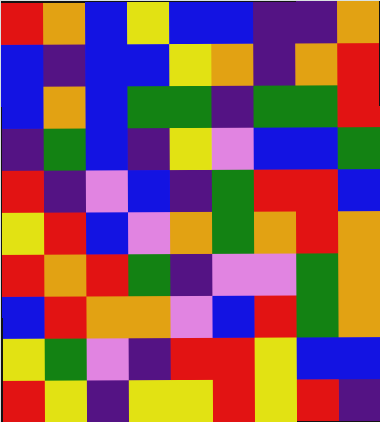[["red", "orange", "blue", "yellow", "blue", "blue", "indigo", "indigo", "orange"], ["blue", "indigo", "blue", "blue", "yellow", "orange", "indigo", "orange", "red"], ["blue", "orange", "blue", "green", "green", "indigo", "green", "green", "red"], ["indigo", "green", "blue", "indigo", "yellow", "violet", "blue", "blue", "green"], ["red", "indigo", "violet", "blue", "indigo", "green", "red", "red", "blue"], ["yellow", "red", "blue", "violet", "orange", "green", "orange", "red", "orange"], ["red", "orange", "red", "green", "indigo", "violet", "violet", "green", "orange"], ["blue", "red", "orange", "orange", "violet", "blue", "red", "green", "orange"], ["yellow", "green", "violet", "indigo", "red", "red", "yellow", "blue", "blue"], ["red", "yellow", "indigo", "yellow", "yellow", "red", "yellow", "red", "indigo"]]